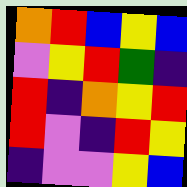[["orange", "red", "blue", "yellow", "blue"], ["violet", "yellow", "red", "green", "indigo"], ["red", "indigo", "orange", "yellow", "red"], ["red", "violet", "indigo", "red", "yellow"], ["indigo", "violet", "violet", "yellow", "blue"]]